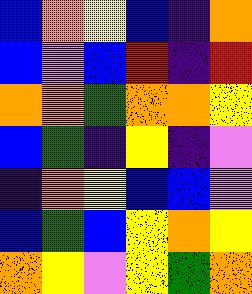[["blue", "orange", "yellow", "blue", "indigo", "orange"], ["blue", "violet", "blue", "red", "indigo", "red"], ["orange", "orange", "green", "orange", "orange", "yellow"], ["blue", "green", "indigo", "yellow", "indigo", "violet"], ["indigo", "orange", "yellow", "blue", "blue", "violet"], ["blue", "green", "blue", "yellow", "orange", "yellow"], ["orange", "yellow", "violet", "yellow", "green", "orange"]]